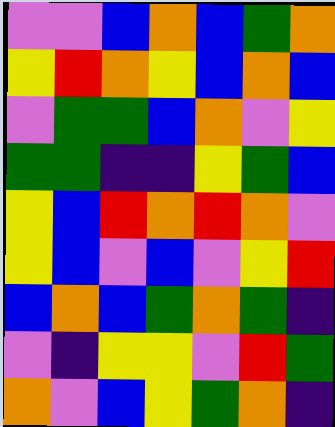[["violet", "violet", "blue", "orange", "blue", "green", "orange"], ["yellow", "red", "orange", "yellow", "blue", "orange", "blue"], ["violet", "green", "green", "blue", "orange", "violet", "yellow"], ["green", "green", "indigo", "indigo", "yellow", "green", "blue"], ["yellow", "blue", "red", "orange", "red", "orange", "violet"], ["yellow", "blue", "violet", "blue", "violet", "yellow", "red"], ["blue", "orange", "blue", "green", "orange", "green", "indigo"], ["violet", "indigo", "yellow", "yellow", "violet", "red", "green"], ["orange", "violet", "blue", "yellow", "green", "orange", "indigo"]]